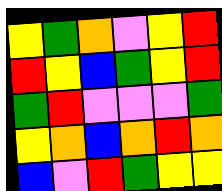[["yellow", "green", "orange", "violet", "yellow", "red"], ["red", "yellow", "blue", "green", "yellow", "red"], ["green", "red", "violet", "violet", "violet", "green"], ["yellow", "orange", "blue", "orange", "red", "orange"], ["blue", "violet", "red", "green", "yellow", "yellow"]]